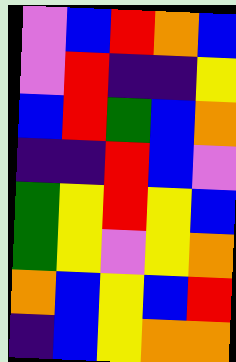[["violet", "blue", "red", "orange", "blue"], ["violet", "red", "indigo", "indigo", "yellow"], ["blue", "red", "green", "blue", "orange"], ["indigo", "indigo", "red", "blue", "violet"], ["green", "yellow", "red", "yellow", "blue"], ["green", "yellow", "violet", "yellow", "orange"], ["orange", "blue", "yellow", "blue", "red"], ["indigo", "blue", "yellow", "orange", "orange"]]